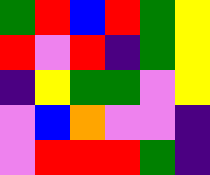[["green", "red", "blue", "red", "green", "yellow"], ["red", "violet", "red", "indigo", "green", "yellow"], ["indigo", "yellow", "green", "green", "violet", "yellow"], ["violet", "blue", "orange", "violet", "violet", "indigo"], ["violet", "red", "red", "red", "green", "indigo"]]